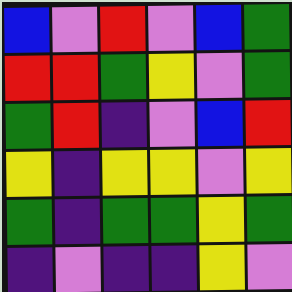[["blue", "violet", "red", "violet", "blue", "green"], ["red", "red", "green", "yellow", "violet", "green"], ["green", "red", "indigo", "violet", "blue", "red"], ["yellow", "indigo", "yellow", "yellow", "violet", "yellow"], ["green", "indigo", "green", "green", "yellow", "green"], ["indigo", "violet", "indigo", "indigo", "yellow", "violet"]]